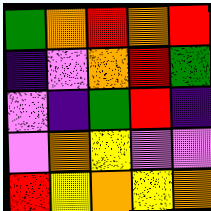[["green", "orange", "red", "orange", "red"], ["indigo", "violet", "orange", "red", "green"], ["violet", "indigo", "green", "red", "indigo"], ["violet", "orange", "yellow", "violet", "violet"], ["red", "yellow", "orange", "yellow", "orange"]]